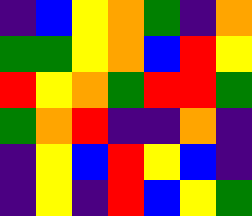[["indigo", "blue", "yellow", "orange", "green", "indigo", "orange"], ["green", "green", "yellow", "orange", "blue", "red", "yellow"], ["red", "yellow", "orange", "green", "red", "red", "green"], ["green", "orange", "red", "indigo", "indigo", "orange", "indigo"], ["indigo", "yellow", "blue", "red", "yellow", "blue", "indigo"], ["indigo", "yellow", "indigo", "red", "blue", "yellow", "green"]]